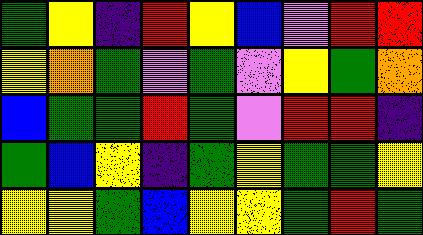[["green", "yellow", "indigo", "red", "yellow", "blue", "violet", "red", "red"], ["yellow", "orange", "green", "violet", "green", "violet", "yellow", "green", "orange"], ["blue", "green", "green", "red", "green", "violet", "red", "red", "indigo"], ["green", "blue", "yellow", "indigo", "green", "yellow", "green", "green", "yellow"], ["yellow", "yellow", "green", "blue", "yellow", "yellow", "green", "red", "green"]]